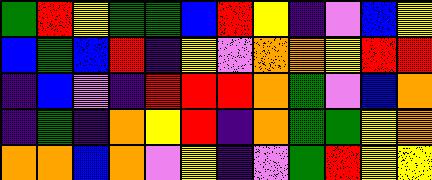[["green", "red", "yellow", "green", "green", "blue", "red", "yellow", "indigo", "violet", "blue", "yellow"], ["blue", "green", "blue", "red", "indigo", "yellow", "violet", "orange", "orange", "yellow", "red", "red"], ["indigo", "blue", "violet", "indigo", "red", "red", "red", "orange", "green", "violet", "blue", "orange"], ["indigo", "green", "indigo", "orange", "yellow", "red", "indigo", "orange", "green", "green", "yellow", "orange"], ["orange", "orange", "blue", "orange", "violet", "yellow", "indigo", "violet", "green", "red", "yellow", "yellow"]]